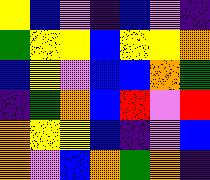[["yellow", "blue", "violet", "indigo", "blue", "violet", "indigo"], ["green", "yellow", "yellow", "blue", "yellow", "yellow", "orange"], ["blue", "yellow", "violet", "blue", "blue", "orange", "green"], ["indigo", "green", "orange", "blue", "red", "violet", "red"], ["orange", "yellow", "yellow", "blue", "indigo", "violet", "blue"], ["orange", "violet", "blue", "orange", "green", "orange", "indigo"]]